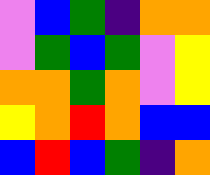[["violet", "blue", "green", "indigo", "orange", "orange"], ["violet", "green", "blue", "green", "violet", "yellow"], ["orange", "orange", "green", "orange", "violet", "yellow"], ["yellow", "orange", "red", "orange", "blue", "blue"], ["blue", "red", "blue", "green", "indigo", "orange"]]